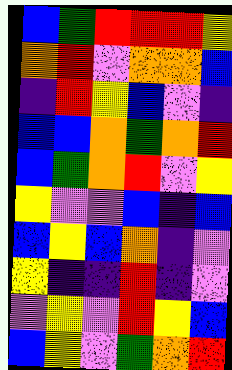[["blue", "green", "red", "red", "red", "yellow"], ["orange", "red", "violet", "orange", "orange", "blue"], ["indigo", "red", "yellow", "blue", "violet", "indigo"], ["blue", "blue", "orange", "green", "orange", "red"], ["blue", "green", "orange", "red", "violet", "yellow"], ["yellow", "violet", "violet", "blue", "indigo", "blue"], ["blue", "yellow", "blue", "orange", "indigo", "violet"], ["yellow", "indigo", "indigo", "red", "indigo", "violet"], ["violet", "yellow", "violet", "red", "yellow", "blue"], ["blue", "yellow", "violet", "green", "orange", "red"]]